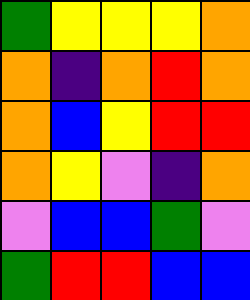[["green", "yellow", "yellow", "yellow", "orange"], ["orange", "indigo", "orange", "red", "orange"], ["orange", "blue", "yellow", "red", "red"], ["orange", "yellow", "violet", "indigo", "orange"], ["violet", "blue", "blue", "green", "violet"], ["green", "red", "red", "blue", "blue"]]